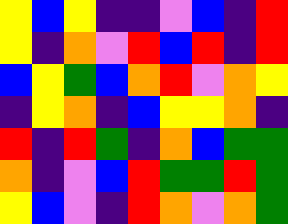[["yellow", "blue", "yellow", "indigo", "indigo", "violet", "blue", "indigo", "red"], ["yellow", "indigo", "orange", "violet", "red", "blue", "red", "indigo", "red"], ["blue", "yellow", "green", "blue", "orange", "red", "violet", "orange", "yellow"], ["indigo", "yellow", "orange", "indigo", "blue", "yellow", "yellow", "orange", "indigo"], ["red", "indigo", "red", "green", "indigo", "orange", "blue", "green", "green"], ["orange", "indigo", "violet", "blue", "red", "green", "green", "red", "green"], ["yellow", "blue", "violet", "indigo", "red", "orange", "violet", "orange", "green"]]